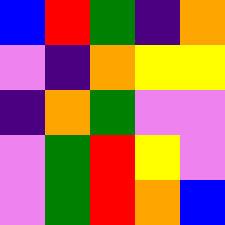[["blue", "red", "green", "indigo", "orange"], ["violet", "indigo", "orange", "yellow", "yellow"], ["indigo", "orange", "green", "violet", "violet"], ["violet", "green", "red", "yellow", "violet"], ["violet", "green", "red", "orange", "blue"]]